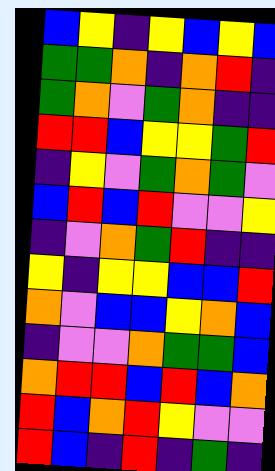[["blue", "yellow", "indigo", "yellow", "blue", "yellow", "blue"], ["green", "green", "orange", "indigo", "orange", "red", "indigo"], ["green", "orange", "violet", "green", "orange", "indigo", "indigo"], ["red", "red", "blue", "yellow", "yellow", "green", "red"], ["indigo", "yellow", "violet", "green", "orange", "green", "violet"], ["blue", "red", "blue", "red", "violet", "violet", "yellow"], ["indigo", "violet", "orange", "green", "red", "indigo", "indigo"], ["yellow", "indigo", "yellow", "yellow", "blue", "blue", "red"], ["orange", "violet", "blue", "blue", "yellow", "orange", "blue"], ["indigo", "violet", "violet", "orange", "green", "green", "blue"], ["orange", "red", "red", "blue", "red", "blue", "orange"], ["red", "blue", "orange", "red", "yellow", "violet", "violet"], ["red", "blue", "indigo", "red", "indigo", "green", "indigo"]]